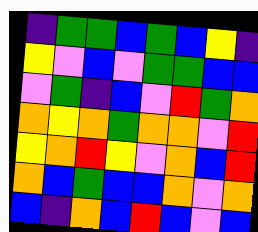[["indigo", "green", "green", "blue", "green", "blue", "yellow", "indigo"], ["yellow", "violet", "blue", "violet", "green", "green", "blue", "blue"], ["violet", "green", "indigo", "blue", "violet", "red", "green", "orange"], ["orange", "yellow", "orange", "green", "orange", "orange", "violet", "red"], ["yellow", "orange", "red", "yellow", "violet", "orange", "blue", "red"], ["orange", "blue", "green", "blue", "blue", "orange", "violet", "orange"], ["blue", "indigo", "orange", "blue", "red", "blue", "violet", "blue"]]